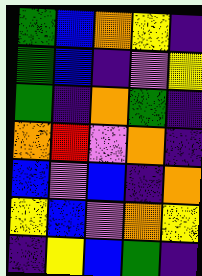[["green", "blue", "orange", "yellow", "indigo"], ["green", "blue", "indigo", "violet", "yellow"], ["green", "indigo", "orange", "green", "indigo"], ["orange", "red", "violet", "orange", "indigo"], ["blue", "violet", "blue", "indigo", "orange"], ["yellow", "blue", "violet", "orange", "yellow"], ["indigo", "yellow", "blue", "green", "indigo"]]